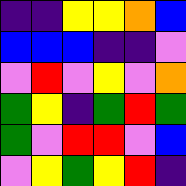[["indigo", "indigo", "yellow", "yellow", "orange", "blue"], ["blue", "blue", "blue", "indigo", "indigo", "violet"], ["violet", "red", "violet", "yellow", "violet", "orange"], ["green", "yellow", "indigo", "green", "red", "green"], ["green", "violet", "red", "red", "violet", "blue"], ["violet", "yellow", "green", "yellow", "red", "indigo"]]